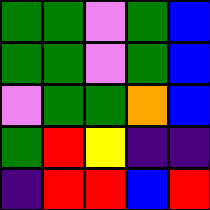[["green", "green", "violet", "green", "blue"], ["green", "green", "violet", "green", "blue"], ["violet", "green", "green", "orange", "blue"], ["green", "red", "yellow", "indigo", "indigo"], ["indigo", "red", "red", "blue", "red"]]